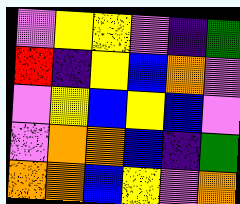[["violet", "yellow", "yellow", "violet", "indigo", "green"], ["red", "indigo", "yellow", "blue", "orange", "violet"], ["violet", "yellow", "blue", "yellow", "blue", "violet"], ["violet", "orange", "orange", "blue", "indigo", "green"], ["orange", "orange", "blue", "yellow", "violet", "orange"]]